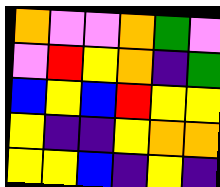[["orange", "violet", "violet", "orange", "green", "violet"], ["violet", "red", "yellow", "orange", "indigo", "green"], ["blue", "yellow", "blue", "red", "yellow", "yellow"], ["yellow", "indigo", "indigo", "yellow", "orange", "orange"], ["yellow", "yellow", "blue", "indigo", "yellow", "indigo"]]